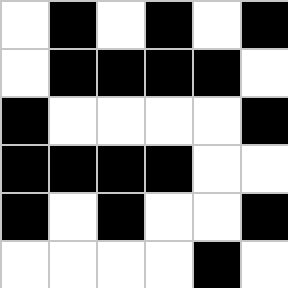[["white", "black", "white", "black", "white", "black"], ["white", "black", "black", "black", "black", "white"], ["black", "white", "white", "white", "white", "black"], ["black", "black", "black", "black", "white", "white"], ["black", "white", "black", "white", "white", "black"], ["white", "white", "white", "white", "black", "white"]]